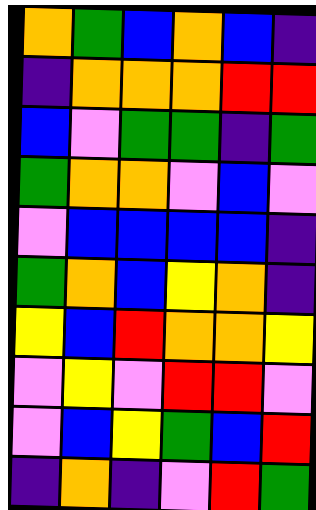[["orange", "green", "blue", "orange", "blue", "indigo"], ["indigo", "orange", "orange", "orange", "red", "red"], ["blue", "violet", "green", "green", "indigo", "green"], ["green", "orange", "orange", "violet", "blue", "violet"], ["violet", "blue", "blue", "blue", "blue", "indigo"], ["green", "orange", "blue", "yellow", "orange", "indigo"], ["yellow", "blue", "red", "orange", "orange", "yellow"], ["violet", "yellow", "violet", "red", "red", "violet"], ["violet", "blue", "yellow", "green", "blue", "red"], ["indigo", "orange", "indigo", "violet", "red", "green"]]